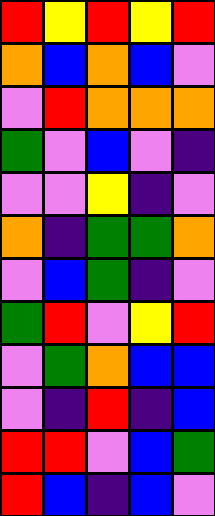[["red", "yellow", "red", "yellow", "red"], ["orange", "blue", "orange", "blue", "violet"], ["violet", "red", "orange", "orange", "orange"], ["green", "violet", "blue", "violet", "indigo"], ["violet", "violet", "yellow", "indigo", "violet"], ["orange", "indigo", "green", "green", "orange"], ["violet", "blue", "green", "indigo", "violet"], ["green", "red", "violet", "yellow", "red"], ["violet", "green", "orange", "blue", "blue"], ["violet", "indigo", "red", "indigo", "blue"], ["red", "red", "violet", "blue", "green"], ["red", "blue", "indigo", "blue", "violet"]]